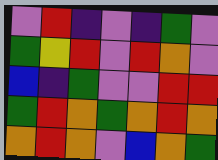[["violet", "red", "indigo", "violet", "indigo", "green", "violet"], ["green", "yellow", "red", "violet", "red", "orange", "violet"], ["blue", "indigo", "green", "violet", "violet", "red", "red"], ["green", "red", "orange", "green", "orange", "red", "orange"], ["orange", "red", "orange", "violet", "blue", "orange", "green"]]